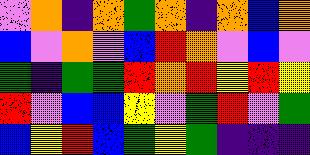[["violet", "orange", "indigo", "orange", "green", "orange", "indigo", "orange", "blue", "orange"], ["blue", "violet", "orange", "violet", "blue", "red", "orange", "violet", "blue", "violet"], ["green", "indigo", "green", "green", "red", "orange", "red", "yellow", "red", "yellow"], ["red", "violet", "blue", "blue", "yellow", "violet", "green", "red", "violet", "green"], ["blue", "yellow", "red", "blue", "green", "yellow", "green", "indigo", "indigo", "indigo"]]